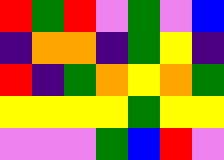[["red", "green", "red", "violet", "green", "violet", "blue"], ["indigo", "orange", "orange", "indigo", "green", "yellow", "indigo"], ["red", "indigo", "green", "orange", "yellow", "orange", "green"], ["yellow", "yellow", "yellow", "yellow", "green", "yellow", "yellow"], ["violet", "violet", "violet", "green", "blue", "red", "violet"]]